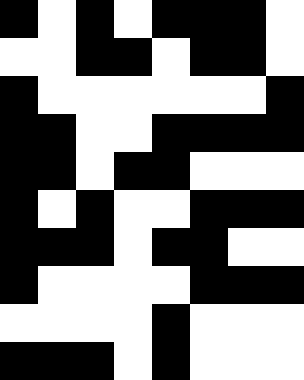[["black", "white", "black", "white", "black", "black", "black", "white"], ["white", "white", "black", "black", "white", "black", "black", "white"], ["black", "white", "white", "white", "white", "white", "white", "black"], ["black", "black", "white", "white", "black", "black", "black", "black"], ["black", "black", "white", "black", "black", "white", "white", "white"], ["black", "white", "black", "white", "white", "black", "black", "black"], ["black", "black", "black", "white", "black", "black", "white", "white"], ["black", "white", "white", "white", "white", "black", "black", "black"], ["white", "white", "white", "white", "black", "white", "white", "white"], ["black", "black", "black", "white", "black", "white", "white", "white"]]